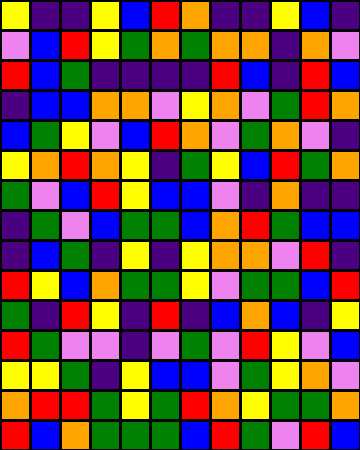[["yellow", "indigo", "indigo", "yellow", "blue", "red", "orange", "indigo", "indigo", "yellow", "blue", "indigo"], ["violet", "blue", "red", "yellow", "green", "orange", "green", "orange", "orange", "indigo", "orange", "violet"], ["red", "blue", "green", "indigo", "indigo", "indigo", "indigo", "red", "blue", "indigo", "red", "blue"], ["indigo", "blue", "blue", "orange", "orange", "violet", "yellow", "orange", "violet", "green", "red", "orange"], ["blue", "green", "yellow", "violet", "blue", "red", "orange", "violet", "green", "orange", "violet", "indigo"], ["yellow", "orange", "red", "orange", "yellow", "indigo", "green", "yellow", "blue", "red", "green", "orange"], ["green", "violet", "blue", "red", "yellow", "blue", "blue", "violet", "indigo", "orange", "indigo", "indigo"], ["indigo", "green", "violet", "blue", "green", "green", "blue", "orange", "red", "green", "blue", "blue"], ["indigo", "blue", "green", "indigo", "yellow", "indigo", "yellow", "orange", "orange", "violet", "red", "indigo"], ["red", "yellow", "blue", "orange", "green", "green", "yellow", "violet", "green", "green", "blue", "red"], ["green", "indigo", "red", "yellow", "indigo", "red", "indigo", "blue", "orange", "blue", "indigo", "yellow"], ["red", "green", "violet", "violet", "indigo", "violet", "green", "violet", "red", "yellow", "violet", "blue"], ["yellow", "yellow", "green", "indigo", "yellow", "blue", "blue", "violet", "green", "yellow", "orange", "violet"], ["orange", "red", "red", "green", "yellow", "green", "red", "orange", "yellow", "green", "green", "orange"], ["red", "blue", "orange", "green", "green", "green", "blue", "red", "green", "violet", "red", "blue"]]